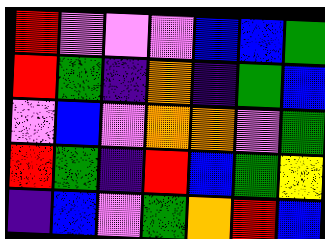[["red", "violet", "violet", "violet", "blue", "blue", "green"], ["red", "green", "indigo", "orange", "indigo", "green", "blue"], ["violet", "blue", "violet", "orange", "orange", "violet", "green"], ["red", "green", "indigo", "red", "blue", "green", "yellow"], ["indigo", "blue", "violet", "green", "orange", "red", "blue"]]